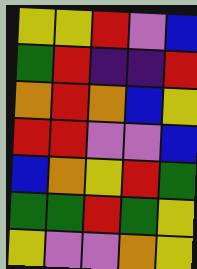[["yellow", "yellow", "red", "violet", "blue"], ["green", "red", "indigo", "indigo", "red"], ["orange", "red", "orange", "blue", "yellow"], ["red", "red", "violet", "violet", "blue"], ["blue", "orange", "yellow", "red", "green"], ["green", "green", "red", "green", "yellow"], ["yellow", "violet", "violet", "orange", "yellow"]]